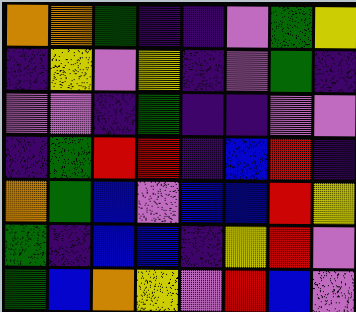[["orange", "orange", "green", "indigo", "indigo", "violet", "green", "yellow"], ["indigo", "yellow", "violet", "yellow", "indigo", "violet", "green", "indigo"], ["violet", "violet", "indigo", "green", "indigo", "indigo", "violet", "violet"], ["indigo", "green", "red", "red", "indigo", "blue", "red", "indigo"], ["orange", "green", "blue", "violet", "blue", "blue", "red", "yellow"], ["green", "indigo", "blue", "blue", "indigo", "yellow", "red", "violet"], ["green", "blue", "orange", "yellow", "violet", "red", "blue", "violet"]]